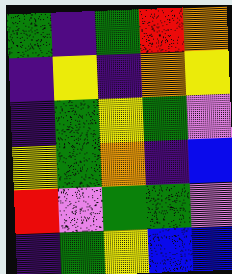[["green", "indigo", "green", "red", "orange"], ["indigo", "yellow", "indigo", "orange", "yellow"], ["indigo", "green", "yellow", "green", "violet"], ["yellow", "green", "orange", "indigo", "blue"], ["red", "violet", "green", "green", "violet"], ["indigo", "green", "yellow", "blue", "blue"]]